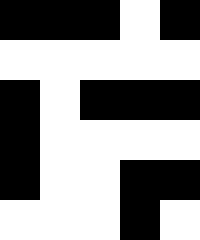[["black", "black", "black", "white", "black"], ["white", "white", "white", "white", "white"], ["black", "white", "black", "black", "black"], ["black", "white", "white", "white", "white"], ["black", "white", "white", "black", "black"], ["white", "white", "white", "black", "white"]]